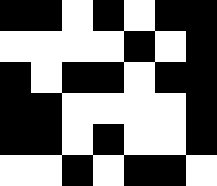[["black", "black", "white", "black", "white", "black", "black"], ["white", "white", "white", "white", "black", "white", "black"], ["black", "white", "black", "black", "white", "black", "black"], ["black", "black", "white", "white", "white", "white", "black"], ["black", "black", "white", "black", "white", "white", "black"], ["white", "white", "black", "white", "black", "black", "white"]]